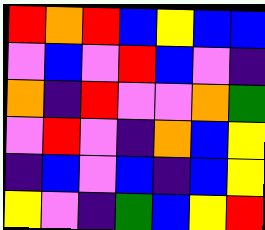[["red", "orange", "red", "blue", "yellow", "blue", "blue"], ["violet", "blue", "violet", "red", "blue", "violet", "indigo"], ["orange", "indigo", "red", "violet", "violet", "orange", "green"], ["violet", "red", "violet", "indigo", "orange", "blue", "yellow"], ["indigo", "blue", "violet", "blue", "indigo", "blue", "yellow"], ["yellow", "violet", "indigo", "green", "blue", "yellow", "red"]]